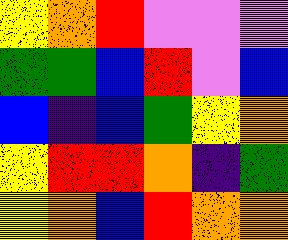[["yellow", "orange", "red", "violet", "violet", "violet"], ["green", "green", "blue", "red", "violet", "blue"], ["blue", "indigo", "blue", "green", "yellow", "orange"], ["yellow", "red", "red", "orange", "indigo", "green"], ["yellow", "orange", "blue", "red", "orange", "orange"]]